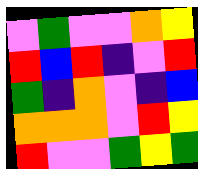[["violet", "green", "violet", "violet", "orange", "yellow"], ["red", "blue", "red", "indigo", "violet", "red"], ["green", "indigo", "orange", "violet", "indigo", "blue"], ["orange", "orange", "orange", "violet", "red", "yellow"], ["red", "violet", "violet", "green", "yellow", "green"]]